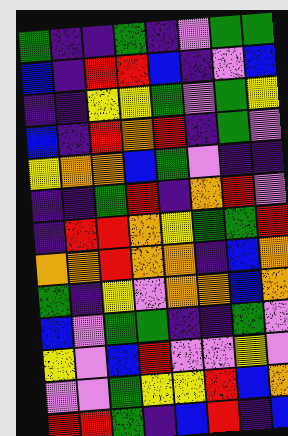[["green", "indigo", "indigo", "green", "indigo", "violet", "green", "green"], ["blue", "indigo", "red", "red", "blue", "indigo", "violet", "blue"], ["indigo", "indigo", "yellow", "yellow", "green", "violet", "green", "yellow"], ["blue", "indigo", "red", "orange", "red", "indigo", "green", "violet"], ["yellow", "orange", "orange", "blue", "green", "violet", "indigo", "indigo"], ["indigo", "indigo", "green", "red", "indigo", "orange", "red", "violet"], ["indigo", "red", "red", "orange", "yellow", "green", "green", "red"], ["orange", "orange", "red", "orange", "orange", "indigo", "blue", "orange"], ["green", "indigo", "yellow", "violet", "orange", "orange", "blue", "orange"], ["blue", "violet", "green", "green", "indigo", "indigo", "green", "violet"], ["yellow", "violet", "blue", "red", "violet", "violet", "yellow", "violet"], ["violet", "violet", "green", "yellow", "yellow", "red", "blue", "orange"], ["red", "red", "green", "indigo", "blue", "red", "indigo", "blue"]]